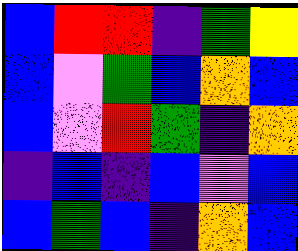[["blue", "red", "red", "indigo", "green", "yellow"], ["blue", "violet", "green", "blue", "orange", "blue"], ["blue", "violet", "red", "green", "indigo", "orange"], ["indigo", "blue", "indigo", "blue", "violet", "blue"], ["blue", "green", "blue", "indigo", "orange", "blue"]]